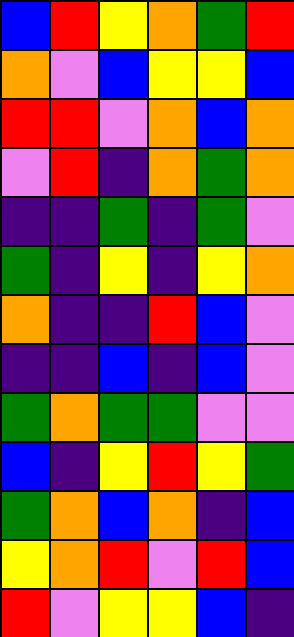[["blue", "red", "yellow", "orange", "green", "red"], ["orange", "violet", "blue", "yellow", "yellow", "blue"], ["red", "red", "violet", "orange", "blue", "orange"], ["violet", "red", "indigo", "orange", "green", "orange"], ["indigo", "indigo", "green", "indigo", "green", "violet"], ["green", "indigo", "yellow", "indigo", "yellow", "orange"], ["orange", "indigo", "indigo", "red", "blue", "violet"], ["indigo", "indigo", "blue", "indigo", "blue", "violet"], ["green", "orange", "green", "green", "violet", "violet"], ["blue", "indigo", "yellow", "red", "yellow", "green"], ["green", "orange", "blue", "orange", "indigo", "blue"], ["yellow", "orange", "red", "violet", "red", "blue"], ["red", "violet", "yellow", "yellow", "blue", "indigo"]]